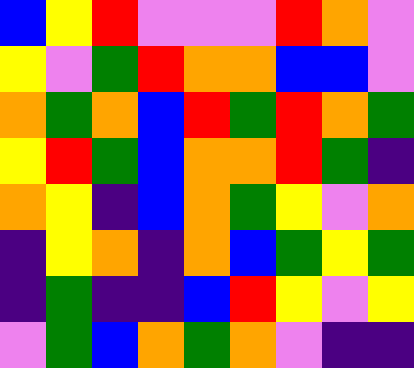[["blue", "yellow", "red", "violet", "violet", "violet", "red", "orange", "violet"], ["yellow", "violet", "green", "red", "orange", "orange", "blue", "blue", "violet"], ["orange", "green", "orange", "blue", "red", "green", "red", "orange", "green"], ["yellow", "red", "green", "blue", "orange", "orange", "red", "green", "indigo"], ["orange", "yellow", "indigo", "blue", "orange", "green", "yellow", "violet", "orange"], ["indigo", "yellow", "orange", "indigo", "orange", "blue", "green", "yellow", "green"], ["indigo", "green", "indigo", "indigo", "blue", "red", "yellow", "violet", "yellow"], ["violet", "green", "blue", "orange", "green", "orange", "violet", "indigo", "indigo"]]